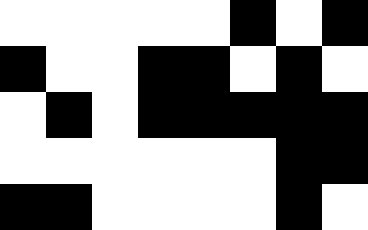[["white", "white", "white", "white", "white", "black", "white", "black"], ["black", "white", "white", "black", "black", "white", "black", "white"], ["white", "black", "white", "black", "black", "black", "black", "black"], ["white", "white", "white", "white", "white", "white", "black", "black"], ["black", "black", "white", "white", "white", "white", "black", "white"]]